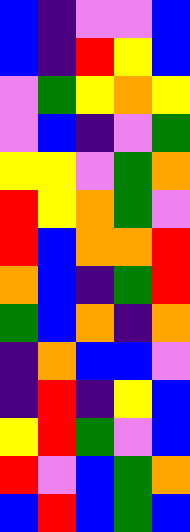[["blue", "indigo", "violet", "violet", "blue"], ["blue", "indigo", "red", "yellow", "blue"], ["violet", "green", "yellow", "orange", "yellow"], ["violet", "blue", "indigo", "violet", "green"], ["yellow", "yellow", "violet", "green", "orange"], ["red", "yellow", "orange", "green", "violet"], ["red", "blue", "orange", "orange", "red"], ["orange", "blue", "indigo", "green", "red"], ["green", "blue", "orange", "indigo", "orange"], ["indigo", "orange", "blue", "blue", "violet"], ["indigo", "red", "indigo", "yellow", "blue"], ["yellow", "red", "green", "violet", "blue"], ["red", "violet", "blue", "green", "orange"], ["blue", "red", "blue", "green", "blue"]]